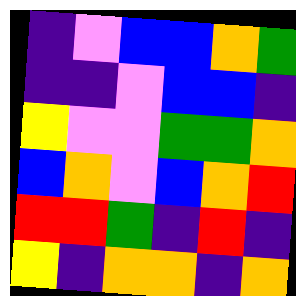[["indigo", "violet", "blue", "blue", "orange", "green"], ["indigo", "indigo", "violet", "blue", "blue", "indigo"], ["yellow", "violet", "violet", "green", "green", "orange"], ["blue", "orange", "violet", "blue", "orange", "red"], ["red", "red", "green", "indigo", "red", "indigo"], ["yellow", "indigo", "orange", "orange", "indigo", "orange"]]